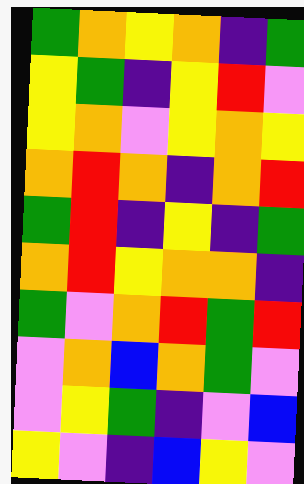[["green", "orange", "yellow", "orange", "indigo", "green"], ["yellow", "green", "indigo", "yellow", "red", "violet"], ["yellow", "orange", "violet", "yellow", "orange", "yellow"], ["orange", "red", "orange", "indigo", "orange", "red"], ["green", "red", "indigo", "yellow", "indigo", "green"], ["orange", "red", "yellow", "orange", "orange", "indigo"], ["green", "violet", "orange", "red", "green", "red"], ["violet", "orange", "blue", "orange", "green", "violet"], ["violet", "yellow", "green", "indigo", "violet", "blue"], ["yellow", "violet", "indigo", "blue", "yellow", "violet"]]